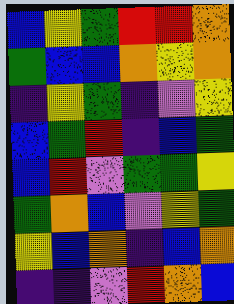[["blue", "yellow", "green", "red", "red", "orange"], ["green", "blue", "blue", "orange", "yellow", "orange"], ["indigo", "yellow", "green", "indigo", "violet", "yellow"], ["blue", "green", "red", "indigo", "blue", "green"], ["blue", "red", "violet", "green", "green", "yellow"], ["green", "orange", "blue", "violet", "yellow", "green"], ["yellow", "blue", "orange", "indigo", "blue", "orange"], ["indigo", "indigo", "violet", "red", "orange", "blue"]]